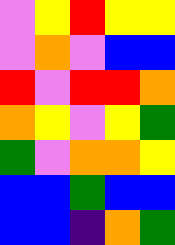[["violet", "yellow", "red", "yellow", "yellow"], ["violet", "orange", "violet", "blue", "blue"], ["red", "violet", "red", "red", "orange"], ["orange", "yellow", "violet", "yellow", "green"], ["green", "violet", "orange", "orange", "yellow"], ["blue", "blue", "green", "blue", "blue"], ["blue", "blue", "indigo", "orange", "green"]]